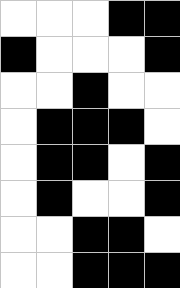[["white", "white", "white", "black", "black"], ["black", "white", "white", "white", "black"], ["white", "white", "black", "white", "white"], ["white", "black", "black", "black", "white"], ["white", "black", "black", "white", "black"], ["white", "black", "white", "white", "black"], ["white", "white", "black", "black", "white"], ["white", "white", "black", "black", "black"]]